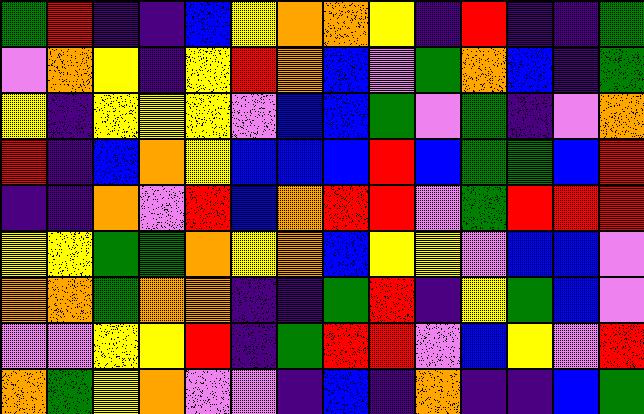[["green", "red", "indigo", "indigo", "blue", "yellow", "orange", "orange", "yellow", "indigo", "red", "indigo", "indigo", "green"], ["violet", "orange", "yellow", "indigo", "yellow", "red", "orange", "blue", "violet", "green", "orange", "blue", "indigo", "green"], ["yellow", "indigo", "yellow", "yellow", "yellow", "violet", "blue", "blue", "green", "violet", "green", "indigo", "violet", "orange"], ["red", "indigo", "blue", "orange", "yellow", "blue", "blue", "blue", "red", "blue", "green", "green", "blue", "red"], ["indigo", "indigo", "orange", "violet", "red", "blue", "orange", "red", "red", "violet", "green", "red", "red", "red"], ["yellow", "yellow", "green", "green", "orange", "yellow", "orange", "blue", "yellow", "yellow", "violet", "blue", "blue", "violet"], ["orange", "orange", "green", "orange", "orange", "indigo", "indigo", "green", "red", "indigo", "yellow", "green", "blue", "violet"], ["violet", "violet", "yellow", "yellow", "red", "indigo", "green", "red", "red", "violet", "blue", "yellow", "violet", "red"], ["orange", "green", "yellow", "orange", "violet", "violet", "indigo", "blue", "indigo", "orange", "indigo", "indigo", "blue", "green"]]